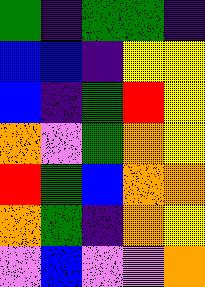[["green", "indigo", "green", "green", "indigo"], ["blue", "blue", "indigo", "yellow", "yellow"], ["blue", "indigo", "green", "red", "yellow"], ["orange", "violet", "green", "orange", "yellow"], ["red", "green", "blue", "orange", "orange"], ["orange", "green", "indigo", "orange", "yellow"], ["violet", "blue", "violet", "violet", "orange"]]